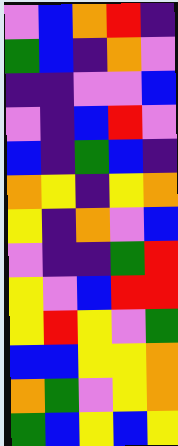[["violet", "blue", "orange", "red", "indigo"], ["green", "blue", "indigo", "orange", "violet"], ["indigo", "indigo", "violet", "violet", "blue"], ["violet", "indigo", "blue", "red", "violet"], ["blue", "indigo", "green", "blue", "indigo"], ["orange", "yellow", "indigo", "yellow", "orange"], ["yellow", "indigo", "orange", "violet", "blue"], ["violet", "indigo", "indigo", "green", "red"], ["yellow", "violet", "blue", "red", "red"], ["yellow", "red", "yellow", "violet", "green"], ["blue", "blue", "yellow", "yellow", "orange"], ["orange", "green", "violet", "yellow", "orange"], ["green", "blue", "yellow", "blue", "yellow"]]